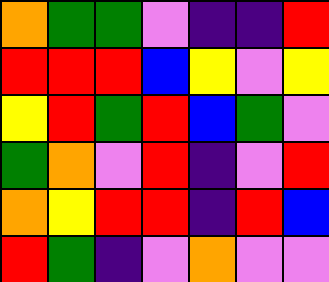[["orange", "green", "green", "violet", "indigo", "indigo", "red"], ["red", "red", "red", "blue", "yellow", "violet", "yellow"], ["yellow", "red", "green", "red", "blue", "green", "violet"], ["green", "orange", "violet", "red", "indigo", "violet", "red"], ["orange", "yellow", "red", "red", "indigo", "red", "blue"], ["red", "green", "indigo", "violet", "orange", "violet", "violet"]]